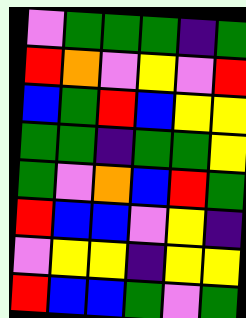[["violet", "green", "green", "green", "indigo", "green"], ["red", "orange", "violet", "yellow", "violet", "red"], ["blue", "green", "red", "blue", "yellow", "yellow"], ["green", "green", "indigo", "green", "green", "yellow"], ["green", "violet", "orange", "blue", "red", "green"], ["red", "blue", "blue", "violet", "yellow", "indigo"], ["violet", "yellow", "yellow", "indigo", "yellow", "yellow"], ["red", "blue", "blue", "green", "violet", "green"]]